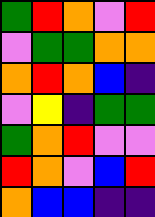[["green", "red", "orange", "violet", "red"], ["violet", "green", "green", "orange", "orange"], ["orange", "red", "orange", "blue", "indigo"], ["violet", "yellow", "indigo", "green", "green"], ["green", "orange", "red", "violet", "violet"], ["red", "orange", "violet", "blue", "red"], ["orange", "blue", "blue", "indigo", "indigo"]]